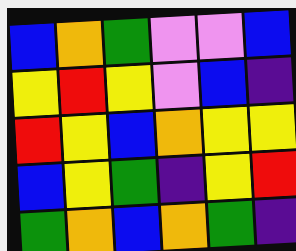[["blue", "orange", "green", "violet", "violet", "blue"], ["yellow", "red", "yellow", "violet", "blue", "indigo"], ["red", "yellow", "blue", "orange", "yellow", "yellow"], ["blue", "yellow", "green", "indigo", "yellow", "red"], ["green", "orange", "blue", "orange", "green", "indigo"]]